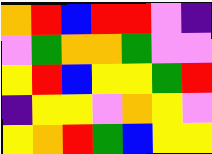[["orange", "red", "blue", "red", "red", "violet", "indigo"], ["violet", "green", "orange", "orange", "green", "violet", "violet"], ["yellow", "red", "blue", "yellow", "yellow", "green", "red"], ["indigo", "yellow", "yellow", "violet", "orange", "yellow", "violet"], ["yellow", "orange", "red", "green", "blue", "yellow", "yellow"]]